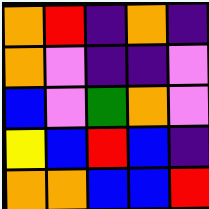[["orange", "red", "indigo", "orange", "indigo"], ["orange", "violet", "indigo", "indigo", "violet"], ["blue", "violet", "green", "orange", "violet"], ["yellow", "blue", "red", "blue", "indigo"], ["orange", "orange", "blue", "blue", "red"]]